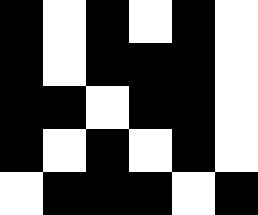[["black", "white", "black", "white", "black", "white"], ["black", "white", "black", "black", "black", "white"], ["black", "black", "white", "black", "black", "white"], ["black", "white", "black", "white", "black", "white"], ["white", "black", "black", "black", "white", "black"]]